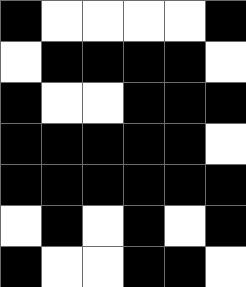[["black", "white", "white", "white", "white", "black"], ["white", "black", "black", "black", "black", "white"], ["black", "white", "white", "black", "black", "black"], ["black", "black", "black", "black", "black", "white"], ["black", "black", "black", "black", "black", "black"], ["white", "black", "white", "black", "white", "black"], ["black", "white", "white", "black", "black", "white"]]